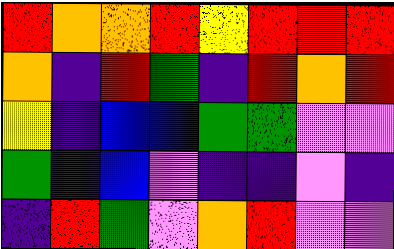[["red", "orange", "orange", "red", "yellow", "red", "red", "red"], ["orange", "indigo", "red", "green", "indigo", "red", "orange", "red"], ["yellow", "indigo", "blue", "blue", "green", "green", "violet", "violet"], ["green", "indigo", "blue", "violet", "indigo", "indigo", "violet", "indigo"], ["indigo", "red", "green", "violet", "orange", "red", "violet", "violet"]]